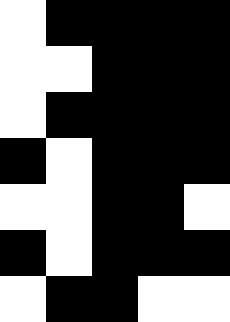[["white", "black", "black", "black", "black"], ["white", "white", "black", "black", "black"], ["white", "black", "black", "black", "black"], ["black", "white", "black", "black", "black"], ["white", "white", "black", "black", "white"], ["black", "white", "black", "black", "black"], ["white", "black", "black", "white", "white"]]